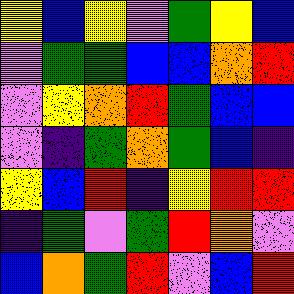[["yellow", "blue", "yellow", "violet", "green", "yellow", "blue"], ["violet", "green", "green", "blue", "blue", "orange", "red"], ["violet", "yellow", "orange", "red", "green", "blue", "blue"], ["violet", "indigo", "green", "orange", "green", "blue", "indigo"], ["yellow", "blue", "red", "indigo", "yellow", "red", "red"], ["indigo", "green", "violet", "green", "red", "orange", "violet"], ["blue", "orange", "green", "red", "violet", "blue", "red"]]